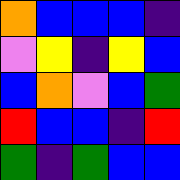[["orange", "blue", "blue", "blue", "indigo"], ["violet", "yellow", "indigo", "yellow", "blue"], ["blue", "orange", "violet", "blue", "green"], ["red", "blue", "blue", "indigo", "red"], ["green", "indigo", "green", "blue", "blue"]]